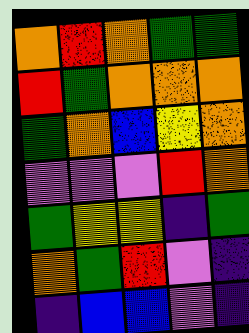[["orange", "red", "orange", "green", "green"], ["red", "green", "orange", "orange", "orange"], ["green", "orange", "blue", "yellow", "orange"], ["violet", "violet", "violet", "red", "orange"], ["green", "yellow", "yellow", "indigo", "green"], ["orange", "green", "red", "violet", "indigo"], ["indigo", "blue", "blue", "violet", "indigo"]]